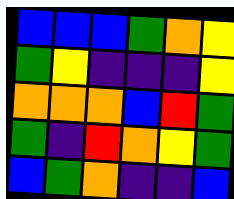[["blue", "blue", "blue", "green", "orange", "yellow"], ["green", "yellow", "indigo", "indigo", "indigo", "yellow"], ["orange", "orange", "orange", "blue", "red", "green"], ["green", "indigo", "red", "orange", "yellow", "green"], ["blue", "green", "orange", "indigo", "indigo", "blue"]]